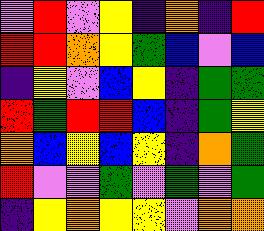[["violet", "red", "violet", "yellow", "indigo", "orange", "indigo", "red"], ["red", "red", "orange", "yellow", "green", "blue", "violet", "blue"], ["indigo", "yellow", "violet", "blue", "yellow", "indigo", "green", "green"], ["red", "green", "red", "red", "blue", "indigo", "green", "yellow"], ["orange", "blue", "yellow", "blue", "yellow", "indigo", "orange", "green"], ["red", "violet", "violet", "green", "violet", "green", "violet", "green"], ["indigo", "yellow", "orange", "yellow", "yellow", "violet", "orange", "orange"]]